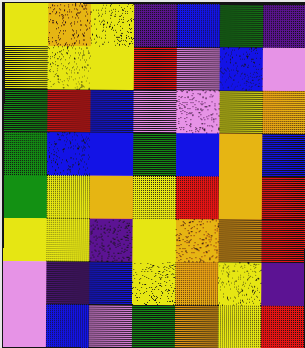[["yellow", "orange", "yellow", "indigo", "blue", "green", "indigo"], ["yellow", "yellow", "yellow", "red", "violet", "blue", "violet"], ["green", "red", "blue", "violet", "violet", "yellow", "orange"], ["green", "blue", "blue", "green", "blue", "orange", "blue"], ["green", "yellow", "orange", "yellow", "red", "orange", "red"], ["yellow", "yellow", "indigo", "yellow", "orange", "orange", "red"], ["violet", "indigo", "blue", "yellow", "orange", "yellow", "indigo"], ["violet", "blue", "violet", "green", "orange", "yellow", "red"]]